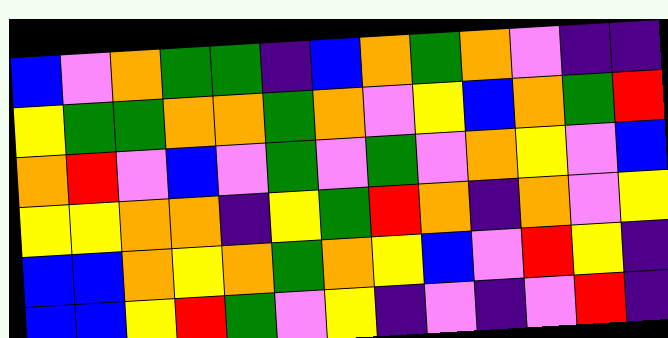[["blue", "violet", "orange", "green", "green", "indigo", "blue", "orange", "green", "orange", "violet", "indigo", "indigo"], ["yellow", "green", "green", "orange", "orange", "green", "orange", "violet", "yellow", "blue", "orange", "green", "red"], ["orange", "red", "violet", "blue", "violet", "green", "violet", "green", "violet", "orange", "yellow", "violet", "blue"], ["yellow", "yellow", "orange", "orange", "indigo", "yellow", "green", "red", "orange", "indigo", "orange", "violet", "yellow"], ["blue", "blue", "orange", "yellow", "orange", "green", "orange", "yellow", "blue", "violet", "red", "yellow", "indigo"], ["blue", "blue", "yellow", "red", "green", "violet", "yellow", "indigo", "violet", "indigo", "violet", "red", "indigo"]]